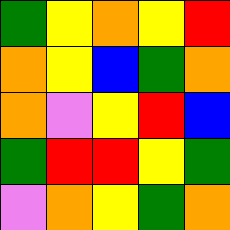[["green", "yellow", "orange", "yellow", "red"], ["orange", "yellow", "blue", "green", "orange"], ["orange", "violet", "yellow", "red", "blue"], ["green", "red", "red", "yellow", "green"], ["violet", "orange", "yellow", "green", "orange"]]